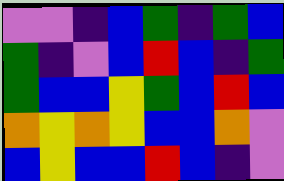[["violet", "violet", "indigo", "blue", "green", "indigo", "green", "blue"], ["green", "indigo", "violet", "blue", "red", "blue", "indigo", "green"], ["green", "blue", "blue", "yellow", "green", "blue", "red", "blue"], ["orange", "yellow", "orange", "yellow", "blue", "blue", "orange", "violet"], ["blue", "yellow", "blue", "blue", "red", "blue", "indigo", "violet"]]